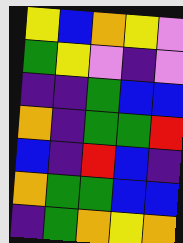[["yellow", "blue", "orange", "yellow", "violet"], ["green", "yellow", "violet", "indigo", "violet"], ["indigo", "indigo", "green", "blue", "blue"], ["orange", "indigo", "green", "green", "red"], ["blue", "indigo", "red", "blue", "indigo"], ["orange", "green", "green", "blue", "blue"], ["indigo", "green", "orange", "yellow", "orange"]]